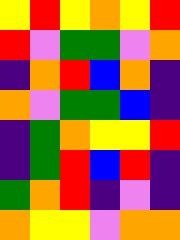[["yellow", "red", "yellow", "orange", "yellow", "red"], ["red", "violet", "green", "green", "violet", "orange"], ["indigo", "orange", "red", "blue", "orange", "indigo"], ["orange", "violet", "green", "green", "blue", "indigo"], ["indigo", "green", "orange", "yellow", "yellow", "red"], ["indigo", "green", "red", "blue", "red", "indigo"], ["green", "orange", "red", "indigo", "violet", "indigo"], ["orange", "yellow", "yellow", "violet", "orange", "orange"]]